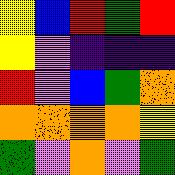[["yellow", "blue", "red", "green", "red"], ["yellow", "violet", "indigo", "indigo", "indigo"], ["red", "violet", "blue", "green", "orange"], ["orange", "orange", "orange", "orange", "yellow"], ["green", "violet", "orange", "violet", "green"]]